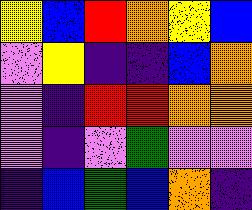[["yellow", "blue", "red", "orange", "yellow", "blue"], ["violet", "yellow", "indigo", "indigo", "blue", "orange"], ["violet", "indigo", "red", "red", "orange", "orange"], ["violet", "indigo", "violet", "green", "violet", "violet"], ["indigo", "blue", "green", "blue", "orange", "indigo"]]